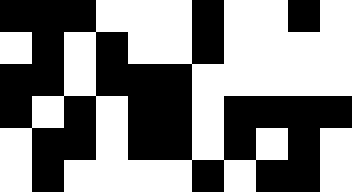[["black", "black", "black", "white", "white", "white", "black", "white", "white", "black", "white"], ["white", "black", "white", "black", "white", "white", "black", "white", "white", "white", "white"], ["black", "black", "white", "black", "black", "black", "white", "white", "white", "white", "white"], ["black", "white", "black", "white", "black", "black", "white", "black", "black", "black", "black"], ["white", "black", "black", "white", "black", "black", "white", "black", "white", "black", "white"], ["white", "black", "white", "white", "white", "white", "black", "white", "black", "black", "white"]]